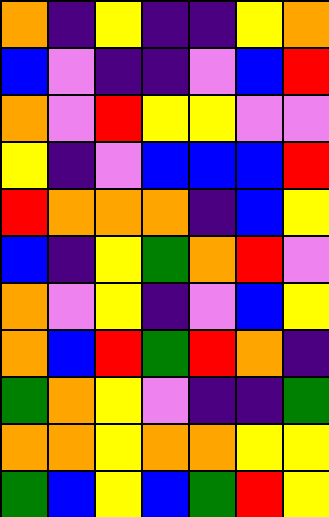[["orange", "indigo", "yellow", "indigo", "indigo", "yellow", "orange"], ["blue", "violet", "indigo", "indigo", "violet", "blue", "red"], ["orange", "violet", "red", "yellow", "yellow", "violet", "violet"], ["yellow", "indigo", "violet", "blue", "blue", "blue", "red"], ["red", "orange", "orange", "orange", "indigo", "blue", "yellow"], ["blue", "indigo", "yellow", "green", "orange", "red", "violet"], ["orange", "violet", "yellow", "indigo", "violet", "blue", "yellow"], ["orange", "blue", "red", "green", "red", "orange", "indigo"], ["green", "orange", "yellow", "violet", "indigo", "indigo", "green"], ["orange", "orange", "yellow", "orange", "orange", "yellow", "yellow"], ["green", "blue", "yellow", "blue", "green", "red", "yellow"]]